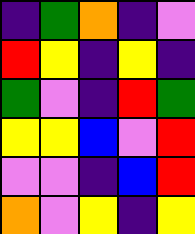[["indigo", "green", "orange", "indigo", "violet"], ["red", "yellow", "indigo", "yellow", "indigo"], ["green", "violet", "indigo", "red", "green"], ["yellow", "yellow", "blue", "violet", "red"], ["violet", "violet", "indigo", "blue", "red"], ["orange", "violet", "yellow", "indigo", "yellow"]]